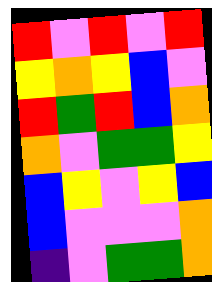[["red", "violet", "red", "violet", "red"], ["yellow", "orange", "yellow", "blue", "violet"], ["red", "green", "red", "blue", "orange"], ["orange", "violet", "green", "green", "yellow"], ["blue", "yellow", "violet", "yellow", "blue"], ["blue", "violet", "violet", "violet", "orange"], ["indigo", "violet", "green", "green", "orange"]]